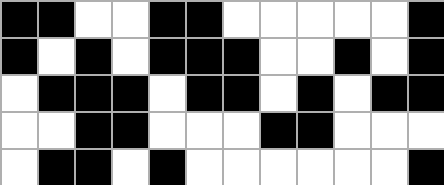[["black", "black", "white", "white", "black", "black", "white", "white", "white", "white", "white", "black"], ["black", "white", "black", "white", "black", "black", "black", "white", "white", "black", "white", "black"], ["white", "black", "black", "black", "white", "black", "black", "white", "black", "white", "black", "black"], ["white", "white", "black", "black", "white", "white", "white", "black", "black", "white", "white", "white"], ["white", "black", "black", "white", "black", "white", "white", "white", "white", "white", "white", "black"]]